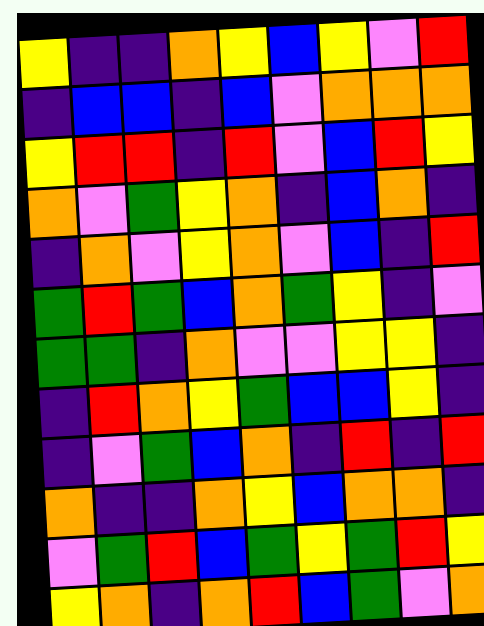[["yellow", "indigo", "indigo", "orange", "yellow", "blue", "yellow", "violet", "red"], ["indigo", "blue", "blue", "indigo", "blue", "violet", "orange", "orange", "orange"], ["yellow", "red", "red", "indigo", "red", "violet", "blue", "red", "yellow"], ["orange", "violet", "green", "yellow", "orange", "indigo", "blue", "orange", "indigo"], ["indigo", "orange", "violet", "yellow", "orange", "violet", "blue", "indigo", "red"], ["green", "red", "green", "blue", "orange", "green", "yellow", "indigo", "violet"], ["green", "green", "indigo", "orange", "violet", "violet", "yellow", "yellow", "indigo"], ["indigo", "red", "orange", "yellow", "green", "blue", "blue", "yellow", "indigo"], ["indigo", "violet", "green", "blue", "orange", "indigo", "red", "indigo", "red"], ["orange", "indigo", "indigo", "orange", "yellow", "blue", "orange", "orange", "indigo"], ["violet", "green", "red", "blue", "green", "yellow", "green", "red", "yellow"], ["yellow", "orange", "indigo", "orange", "red", "blue", "green", "violet", "orange"]]